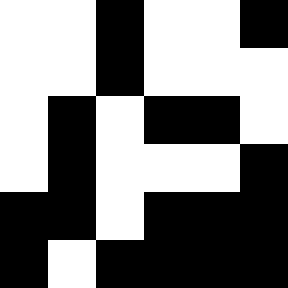[["white", "white", "black", "white", "white", "black"], ["white", "white", "black", "white", "white", "white"], ["white", "black", "white", "black", "black", "white"], ["white", "black", "white", "white", "white", "black"], ["black", "black", "white", "black", "black", "black"], ["black", "white", "black", "black", "black", "black"]]